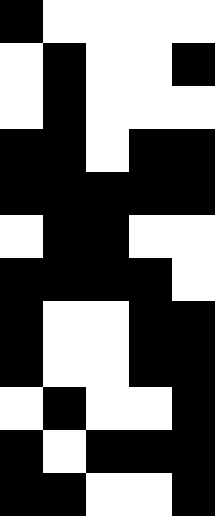[["black", "white", "white", "white", "white"], ["white", "black", "white", "white", "black"], ["white", "black", "white", "white", "white"], ["black", "black", "white", "black", "black"], ["black", "black", "black", "black", "black"], ["white", "black", "black", "white", "white"], ["black", "black", "black", "black", "white"], ["black", "white", "white", "black", "black"], ["black", "white", "white", "black", "black"], ["white", "black", "white", "white", "black"], ["black", "white", "black", "black", "black"], ["black", "black", "white", "white", "black"]]